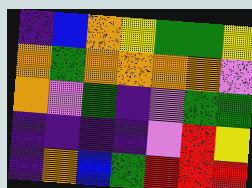[["indigo", "blue", "orange", "yellow", "green", "green", "yellow"], ["orange", "green", "orange", "orange", "orange", "orange", "violet"], ["orange", "violet", "green", "indigo", "violet", "green", "green"], ["indigo", "indigo", "indigo", "indigo", "violet", "red", "yellow"], ["indigo", "orange", "blue", "green", "red", "red", "red"]]